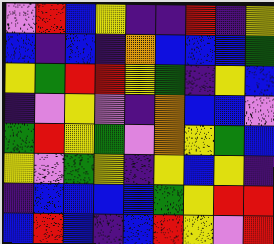[["violet", "red", "blue", "yellow", "indigo", "indigo", "red", "indigo", "yellow"], ["blue", "indigo", "blue", "indigo", "orange", "blue", "blue", "blue", "green"], ["yellow", "green", "red", "red", "yellow", "green", "indigo", "yellow", "blue"], ["indigo", "violet", "yellow", "violet", "indigo", "orange", "blue", "blue", "violet"], ["green", "red", "yellow", "green", "violet", "orange", "yellow", "green", "blue"], ["yellow", "violet", "green", "yellow", "indigo", "yellow", "blue", "yellow", "indigo"], ["indigo", "blue", "blue", "blue", "blue", "green", "yellow", "red", "red"], ["blue", "red", "blue", "indigo", "blue", "red", "yellow", "violet", "red"]]